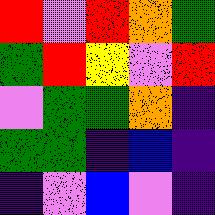[["red", "violet", "red", "orange", "green"], ["green", "red", "yellow", "violet", "red"], ["violet", "green", "green", "orange", "indigo"], ["green", "green", "indigo", "blue", "indigo"], ["indigo", "violet", "blue", "violet", "indigo"]]